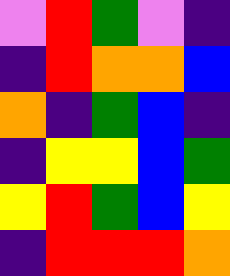[["violet", "red", "green", "violet", "indigo"], ["indigo", "red", "orange", "orange", "blue"], ["orange", "indigo", "green", "blue", "indigo"], ["indigo", "yellow", "yellow", "blue", "green"], ["yellow", "red", "green", "blue", "yellow"], ["indigo", "red", "red", "red", "orange"]]